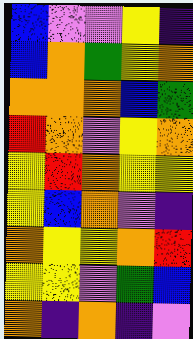[["blue", "violet", "violet", "yellow", "indigo"], ["blue", "orange", "green", "yellow", "orange"], ["orange", "orange", "orange", "blue", "green"], ["red", "orange", "violet", "yellow", "orange"], ["yellow", "red", "orange", "yellow", "yellow"], ["yellow", "blue", "orange", "violet", "indigo"], ["orange", "yellow", "yellow", "orange", "red"], ["yellow", "yellow", "violet", "green", "blue"], ["orange", "indigo", "orange", "indigo", "violet"]]